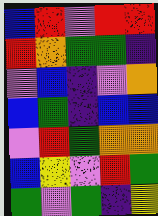[["blue", "red", "violet", "red", "red"], ["red", "orange", "green", "green", "indigo"], ["violet", "blue", "indigo", "violet", "orange"], ["blue", "green", "indigo", "blue", "blue"], ["violet", "red", "green", "orange", "orange"], ["blue", "yellow", "violet", "red", "green"], ["green", "violet", "green", "indigo", "yellow"]]